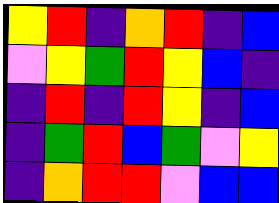[["yellow", "red", "indigo", "orange", "red", "indigo", "blue"], ["violet", "yellow", "green", "red", "yellow", "blue", "indigo"], ["indigo", "red", "indigo", "red", "yellow", "indigo", "blue"], ["indigo", "green", "red", "blue", "green", "violet", "yellow"], ["indigo", "orange", "red", "red", "violet", "blue", "blue"]]